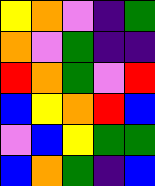[["yellow", "orange", "violet", "indigo", "green"], ["orange", "violet", "green", "indigo", "indigo"], ["red", "orange", "green", "violet", "red"], ["blue", "yellow", "orange", "red", "blue"], ["violet", "blue", "yellow", "green", "green"], ["blue", "orange", "green", "indigo", "blue"]]